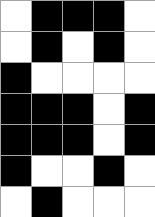[["white", "black", "black", "black", "white"], ["white", "black", "white", "black", "white"], ["black", "white", "white", "white", "white"], ["black", "black", "black", "white", "black"], ["black", "black", "black", "white", "black"], ["black", "white", "white", "black", "white"], ["white", "black", "white", "white", "white"]]